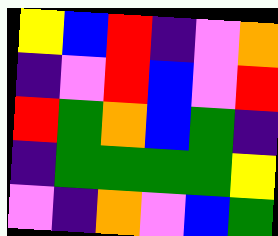[["yellow", "blue", "red", "indigo", "violet", "orange"], ["indigo", "violet", "red", "blue", "violet", "red"], ["red", "green", "orange", "blue", "green", "indigo"], ["indigo", "green", "green", "green", "green", "yellow"], ["violet", "indigo", "orange", "violet", "blue", "green"]]